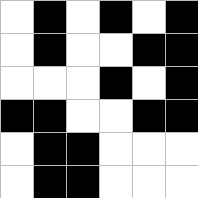[["white", "black", "white", "black", "white", "black"], ["white", "black", "white", "white", "black", "black"], ["white", "white", "white", "black", "white", "black"], ["black", "black", "white", "white", "black", "black"], ["white", "black", "black", "white", "white", "white"], ["white", "black", "black", "white", "white", "white"]]